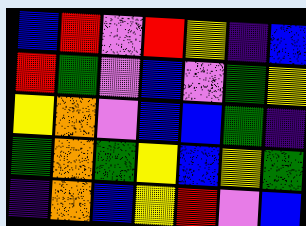[["blue", "red", "violet", "red", "yellow", "indigo", "blue"], ["red", "green", "violet", "blue", "violet", "green", "yellow"], ["yellow", "orange", "violet", "blue", "blue", "green", "indigo"], ["green", "orange", "green", "yellow", "blue", "yellow", "green"], ["indigo", "orange", "blue", "yellow", "red", "violet", "blue"]]